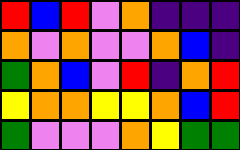[["red", "blue", "red", "violet", "orange", "indigo", "indigo", "indigo"], ["orange", "violet", "orange", "violet", "violet", "orange", "blue", "indigo"], ["green", "orange", "blue", "violet", "red", "indigo", "orange", "red"], ["yellow", "orange", "orange", "yellow", "yellow", "orange", "blue", "red"], ["green", "violet", "violet", "violet", "orange", "yellow", "green", "green"]]